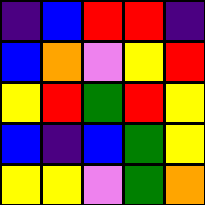[["indigo", "blue", "red", "red", "indigo"], ["blue", "orange", "violet", "yellow", "red"], ["yellow", "red", "green", "red", "yellow"], ["blue", "indigo", "blue", "green", "yellow"], ["yellow", "yellow", "violet", "green", "orange"]]